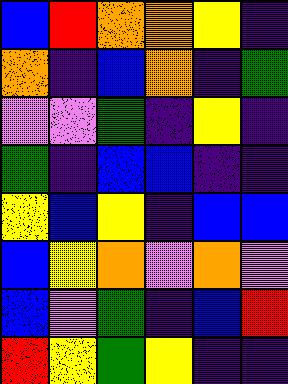[["blue", "red", "orange", "orange", "yellow", "indigo"], ["orange", "indigo", "blue", "orange", "indigo", "green"], ["violet", "violet", "green", "indigo", "yellow", "indigo"], ["green", "indigo", "blue", "blue", "indigo", "indigo"], ["yellow", "blue", "yellow", "indigo", "blue", "blue"], ["blue", "yellow", "orange", "violet", "orange", "violet"], ["blue", "violet", "green", "indigo", "blue", "red"], ["red", "yellow", "green", "yellow", "indigo", "indigo"]]